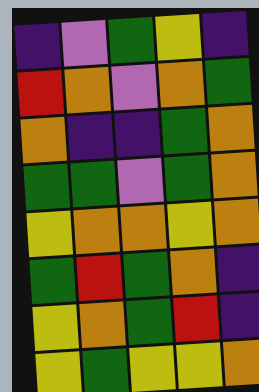[["indigo", "violet", "green", "yellow", "indigo"], ["red", "orange", "violet", "orange", "green"], ["orange", "indigo", "indigo", "green", "orange"], ["green", "green", "violet", "green", "orange"], ["yellow", "orange", "orange", "yellow", "orange"], ["green", "red", "green", "orange", "indigo"], ["yellow", "orange", "green", "red", "indigo"], ["yellow", "green", "yellow", "yellow", "orange"]]